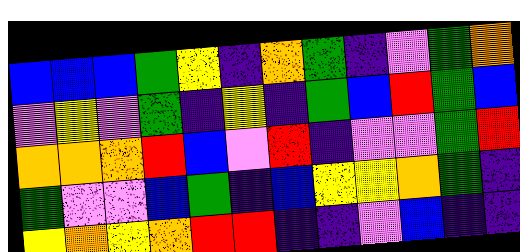[["blue", "blue", "blue", "green", "yellow", "indigo", "orange", "green", "indigo", "violet", "green", "orange"], ["violet", "yellow", "violet", "green", "indigo", "yellow", "indigo", "green", "blue", "red", "green", "blue"], ["orange", "orange", "orange", "red", "blue", "violet", "red", "indigo", "violet", "violet", "green", "red"], ["green", "violet", "violet", "blue", "green", "indigo", "blue", "yellow", "yellow", "orange", "green", "indigo"], ["yellow", "orange", "yellow", "orange", "red", "red", "indigo", "indigo", "violet", "blue", "indigo", "indigo"]]